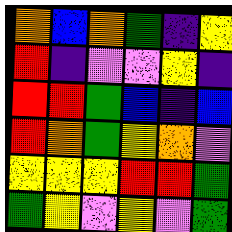[["orange", "blue", "orange", "green", "indigo", "yellow"], ["red", "indigo", "violet", "violet", "yellow", "indigo"], ["red", "red", "green", "blue", "indigo", "blue"], ["red", "orange", "green", "yellow", "orange", "violet"], ["yellow", "yellow", "yellow", "red", "red", "green"], ["green", "yellow", "violet", "yellow", "violet", "green"]]